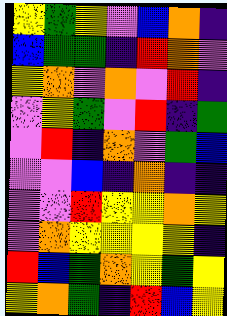[["yellow", "green", "yellow", "violet", "blue", "orange", "indigo"], ["blue", "green", "green", "indigo", "red", "orange", "violet"], ["yellow", "orange", "violet", "orange", "violet", "red", "indigo"], ["violet", "yellow", "green", "violet", "red", "indigo", "green"], ["violet", "red", "indigo", "orange", "violet", "green", "blue"], ["violet", "violet", "blue", "indigo", "orange", "indigo", "indigo"], ["violet", "violet", "red", "yellow", "yellow", "orange", "yellow"], ["violet", "orange", "yellow", "yellow", "yellow", "yellow", "indigo"], ["red", "blue", "green", "orange", "yellow", "green", "yellow"], ["yellow", "orange", "green", "indigo", "red", "blue", "yellow"]]